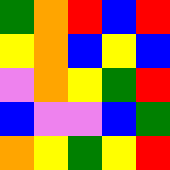[["green", "orange", "red", "blue", "red"], ["yellow", "orange", "blue", "yellow", "blue"], ["violet", "orange", "yellow", "green", "red"], ["blue", "violet", "violet", "blue", "green"], ["orange", "yellow", "green", "yellow", "red"]]